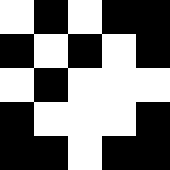[["white", "black", "white", "black", "black"], ["black", "white", "black", "white", "black"], ["white", "black", "white", "white", "white"], ["black", "white", "white", "white", "black"], ["black", "black", "white", "black", "black"]]